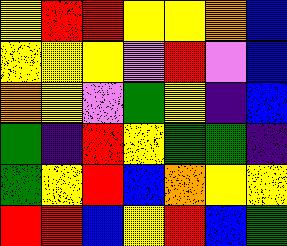[["yellow", "red", "red", "yellow", "yellow", "orange", "blue"], ["yellow", "yellow", "yellow", "violet", "red", "violet", "blue"], ["orange", "yellow", "violet", "green", "yellow", "indigo", "blue"], ["green", "indigo", "red", "yellow", "green", "green", "indigo"], ["green", "yellow", "red", "blue", "orange", "yellow", "yellow"], ["red", "red", "blue", "yellow", "red", "blue", "green"]]